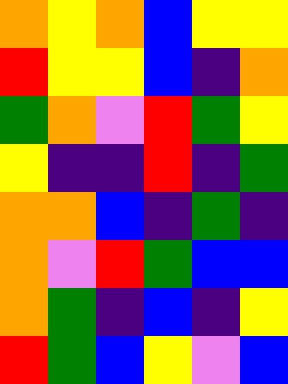[["orange", "yellow", "orange", "blue", "yellow", "yellow"], ["red", "yellow", "yellow", "blue", "indigo", "orange"], ["green", "orange", "violet", "red", "green", "yellow"], ["yellow", "indigo", "indigo", "red", "indigo", "green"], ["orange", "orange", "blue", "indigo", "green", "indigo"], ["orange", "violet", "red", "green", "blue", "blue"], ["orange", "green", "indigo", "blue", "indigo", "yellow"], ["red", "green", "blue", "yellow", "violet", "blue"]]